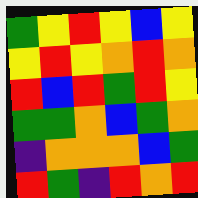[["green", "yellow", "red", "yellow", "blue", "yellow"], ["yellow", "red", "yellow", "orange", "red", "orange"], ["red", "blue", "red", "green", "red", "yellow"], ["green", "green", "orange", "blue", "green", "orange"], ["indigo", "orange", "orange", "orange", "blue", "green"], ["red", "green", "indigo", "red", "orange", "red"]]